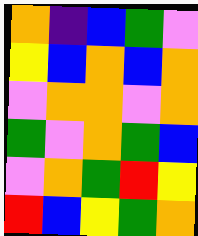[["orange", "indigo", "blue", "green", "violet"], ["yellow", "blue", "orange", "blue", "orange"], ["violet", "orange", "orange", "violet", "orange"], ["green", "violet", "orange", "green", "blue"], ["violet", "orange", "green", "red", "yellow"], ["red", "blue", "yellow", "green", "orange"]]